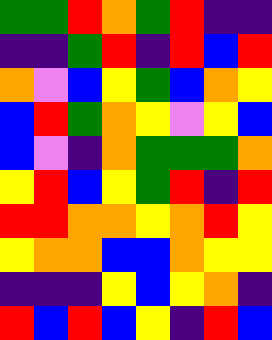[["green", "green", "red", "orange", "green", "red", "indigo", "indigo"], ["indigo", "indigo", "green", "red", "indigo", "red", "blue", "red"], ["orange", "violet", "blue", "yellow", "green", "blue", "orange", "yellow"], ["blue", "red", "green", "orange", "yellow", "violet", "yellow", "blue"], ["blue", "violet", "indigo", "orange", "green", "green", "green", "orange"], ["yellow", "red", "blue", "yellow", "green", "red", "indigo", "red"], ["red", "red", "orange", "orange", "yellow", "orange", "red", "yellow"], ["yellow", "orange", "orange", "blue", "blue", "orange", "yellow", "yellow"], ["indigo", "indigo", "indigo", "yellow", "blue", "yellow", "orange", "indigo"], ["red", "blue", "red", "blue", "yellow", "indigo", "red", "blue"]]